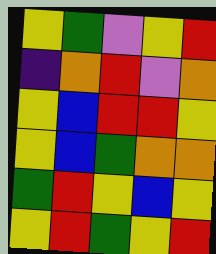[["yellow", "green", "violet", "yellow", "red"], ["indigo", "orange", "red", "violet", "orange"], ["yellow", "blue", "red", "red", "yellow"], ["yellow", "blue", "green", "orange", "orange"], ["green", "red", "yellow", "blue", "yellow"], ["yellow", "red", "green", "yellow", "red"]]